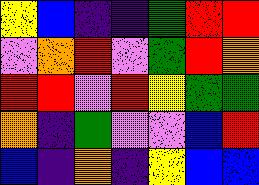[["yellow", "blue", "indigo", "indigo", "green", "red", "red"], ["violet", "orange", "red", "violet", "green", "red", "orange"], ["red", "red", "violet", "red", "yellow", "green", "green"], ["orange", "indigo", "green", "violet", "violet", "blue", "red"], ["blue", "indigo", "orange", "indigo", "yellow", "blue", "blue"]]